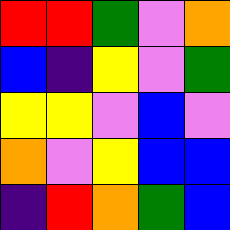[["red", "red", "green", "violet", "orange"], ["blue", "indigo", "yellow", "violet", "green"], ["yellow", "yellow", "violet", "blue", "violet"], ["orange", "violet", "yellow", "blue", "blue"], ["indigo", "red", "orange", "green", "blue"]]